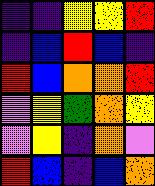[["indigo", "indigo", "yellow", "yellow", "red"], ["indigo", "blue", "red", "blue", "indigo"], ["red", "blue", "orange", "orange", "red"], ["violet", "yellow", "green", "orange", "yellow"], ["violet", "yellow", "indigo", "orange", "violet"], ["red", "blue", "indigo", "blue", "orange"]]